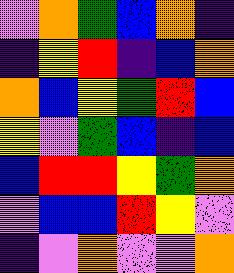[["violet", "orange", "green", "blue", "orange", "indigo"], ["indigo", "yellow", "red", "indigo", "blue", "orange"], ["orange", "blue", "yellow", "green", "red", "blue"], ["yellow", "violet", "green", "blue", "indigo", "blue"], ["blue", "red", "red", "yellow", "green", "orange"], ["violet", "blue", "blue", "red", "yellow", "violet"], ["indigo", "violet", "orange", "violet", "violet", "orange"]]